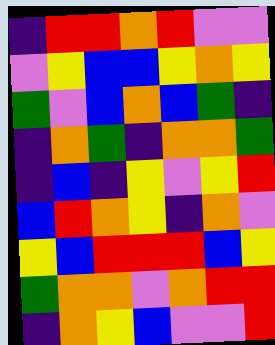[["indigo", "red", "red", "orange", "red", "violet", "violet"], ["violet", "yellow", "blue", "blue", "yellow", "orange", "yellow"], ["green", "violet", "blue", "orange", "blue", "green", "indigo"], ["indigo", "orange", "green", "indigo", "orange", "orange", "green"], ["indigo", "blue", "indigo", "yellow", "violet", "yellow", "red"], ["blue", "red", "orange", "yellow", "indigo", "orange", "violet"], ["yellow", "blue", "red", "red", "red", "blue", "yellow"], ["green", "orange", "orange", "violet", "orange", "red", "red"], ["indigo", "orange", "yellow", "blue", "violet", "violet", "red"]]